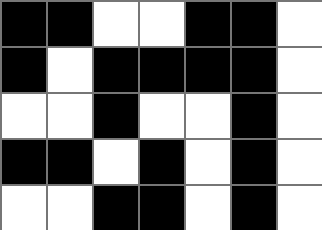[["black", "black", "white", "white", "black", "black", "white"], ["black", "white", "black", "black", "black", "black", "white"], ["white", "white", "black", "white", "white", "black", "white"], ["black", "black", "white", "black", "white", "black", "white"], ["white", "white", "black", "black", "white", "black", "white"]]